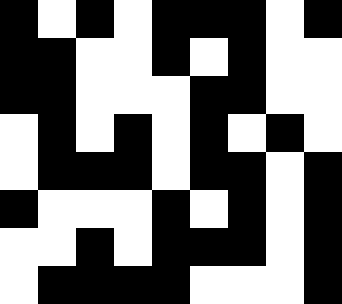[["black", "white", "black", "white", "black", "black", "black", "white", "black"], ["black", "black", "white", "white", "black", "white", "black", "white", "white"], ["black", "black", "white", "white", "white", "black", "black", "white", "white"], ["white", "black", "white", "black", "white", "black", "white", "black", "white"], ["white", "black", "black", "black", "white", "black", "black", "white", "black"], ["black", "white", "white", "white", "black", "white", "black", "white", "black"], ["white", "white", "black", "white", "black", "black", "black", "white", "black"], ["white", "black", "black", "black", "black", "white", "white", "white", "black"]]